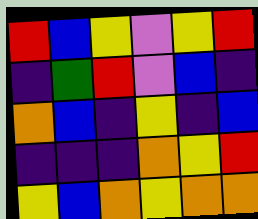[["red", "blue", "yellow", "violet", "yellow", "red"], ["indigo", "green", "red", "violet", "blue", "indigo"], ["orange", "blue", "indigo", "yellow", "indigo", "blue"], ["indigo", "indigo", "indigo", "orange", "yellow", "red"], ["yellow", "blue", "orange", "yellow", "orange", "orange"]]